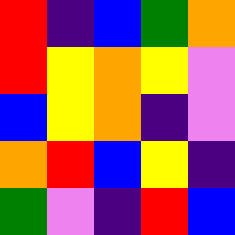[["red", "indigo", "blue", "green", "orange"], ["red", "yellow", "orange", "yellow", "violet"], ["blue", "yellow", "orange", "indigo", "violet"], ["orange", "red", "blue", "yellow", "indigo"], ["green", "violet", "indigo", "red", "blue"]]